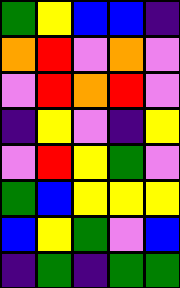[["green", "yellow", "blue", "blue", "indigo"], ["orange", "red", "violet", "orange", "violet"], ["violet", "red", "orange", "red", "violet"], ["indigo", "yellow", "violet", "indigo", "yellow"], ["violet", "red", "yellow", "green", "violet"], ["green", "blue", "yellow", "yellow", "yellow"], ["blue", "yellow", "green", "violet", "blue"], ["indigo", "green", "indigo", "green", "green"]]